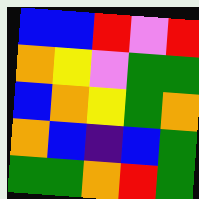[["blue", "blue", "red", "violet", "red"], ["orange", "yellow", "violet", "green", "green"], ["blue", "orange", "yellow", "green", "orange"], ["orange", "blue", "indigo", "blue", "green"], ["green", "green", "orange", "red", "green"]]